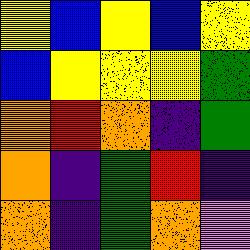[["yellow", "blue", "yellow", "blue", "yellow"], ["blue", "yellow", "yellow", "yellow", "green"], ["orange", "red", "orange", "indigo", "green"], ["orange", "indigo", "green", "red", "indigo"], ["orange", "indigo", "green", "orange", "violet"]]